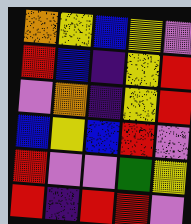[["orange", "yellow", "blue", "yellow", "violet"], ["red", "blue", "indigo", "yellow", "red"], ["violet", "orange", "indigo", "yellow", "red"], ["blue", "yellow", "blue", "red", "violet"], ["red", "violet", "violet", "green", "yellow"], ["red", "indigo", "red", "red", "violet"]]